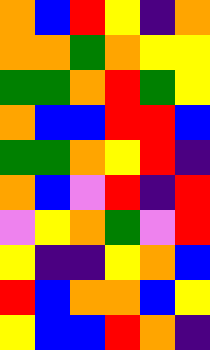[["orange", "blue", "red", "yellow", "indigo", "orange"], ["orange", "orange", "green", "orange", "yellow", "yellow"], ["green", "green", "orange", "red", "green", "yellow"], ["orange", "blue", "blue", "red", "red", "blue"], ["green", "green", "orange", "yellow", "red", "indigo"], ["orange", "blue", "violet", "red", "indigo", "red"], ["violet", "yellow", "orange", "green", "violet", "red"], ["yellow", "indigo", "indigo", "yellow", "orange", "blue"], ["red", "blue", "orange", "orange", "blue", "yellow"], ["yellow", "blue", "blue", "red", "orange", "indigo"]]